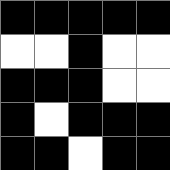[["black", "black", "black", "black", "black"], ["white", "white", "black", "white", "white"], ["black", "black", "black", "white", "white"], ["black", "white", "black", "black", "black"], ["black", "black", "white", "black", "black"]]